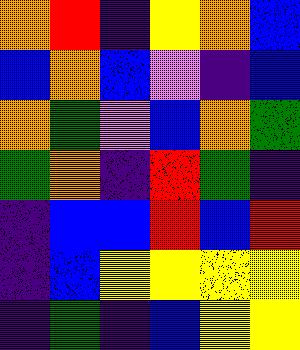[["orange", "red", "indigo", "yellow", "orange", "blue"], ["blue", "orange", "blue", "violet", "indigo", "blue"], ["orange", "green", "violet", "blue", "orange", "green"], ["green", "orange", "indigo", "red", "green", "indigo"], ["indigo", "blue", "blue", "red", "blue", "red"], ["indigo", "blue", "yellow", "yellow", "yellow", "yellow"], ["indigo", "green", "indigo", "blue", "yellow", "yellow"]]